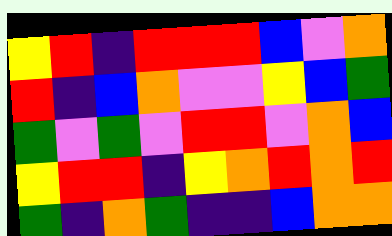[["yellow", "red", "indigo", "red", "red", "red", "blue", "violet", "orange"], ["red", "indigo", "blue", "orange", "violet", "violet", "yellow", "blue", "green"], ["green", "violet", "green", "violet", "red", "red", "violet", "orange", "blue"], ["yellow", "red", "red", "indigo", "yellow", "orange", "red", "orange", "red"], ["green", "indigo", "orange", "green", "indigo", "indigo", "blue", "orange", "orange"]]